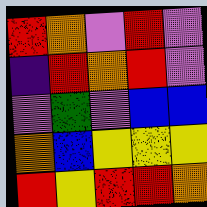[["red", "orange", "violet", "red", "violet"], ["indigo", "red", "orange", "red", "violet"], ["violet", "green", "violet", "blue", "blue"], ["orange", "blue", "yellow", "yellow", "yellow"], ["red", "yellow", "red", "red", "orange"]]